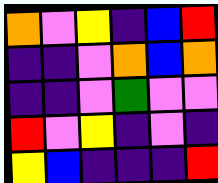[["orange", "violet", "yellow", "indigo", "blue", "red"], ["indigo", "indigo", "violet", "orange", "blue", "orange"], ["indigo", "indigo", "violet", "green", "violet", "violet"], ["red", "violet", "yellow", "indigo", "violet", "indigo"], ["yellow", "blue", "indigo", "indigo", "indigo", "red"]]